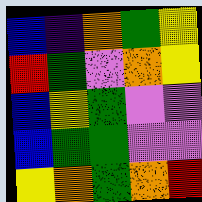[["blue", "indigo", "orange", "green", "yellow"], ["red", "green", "violet", "orange", "yellow"], ["blue", "yellow", "green", "violet", "violet"], ["blue", "green", "green", "violet", "violet"], ["yellow", "orange", "green", "orange", "red"]]